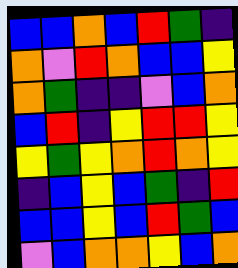[["blue", "blue", "orange", "blue", "red", "green", "indigo"], ["orange", "violet", "red", "orange", "blue", "blue", "yellow"], ["orange", "green", "indigo", "indigo", "violet", "blue", "orange"], ["blue", "red", "indigo", "yellow", "red", "red", "yellow"], ["yellow", "green", "yellow", "orange", "red", "orange", "yellow"], ["indigo", "blue", "yellow", "blue", "green", "indigo", "red"], ["blue", "blue", "yellow", "blue", "red", "green", "blue"], ["violet", "blue", "orange", "orange", "yellow", "blue", "orange"]]